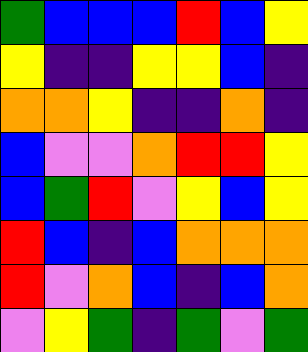[["green", "blue", "blue", "blue", "red", "blue", "yellow"], ["yellow", "indigo", "indigo", "yellow", "yellow", "blue", "indigo"], ["orange", "orange", "yellow", "indigo", "indigo", "orange", "indigo"], ["blue", "violet", "violet", "orange", "red", "red", "yellow"], ["blue", "green", "red", "violet", "yellow", "blue", "yellow"], ["red", "blue", "indigo", "blue", "orange", "orange", "orange"], ["red", "violet", "orange", "blue", "indigo", "blue", "orange"], ["violet", "yellow", "green", "indigo", "green", "violet", "green"]]